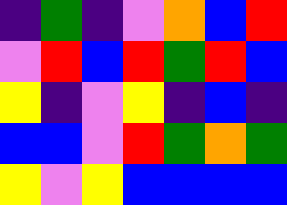[["indigo", "green", "indigo", "violet", "orange", "blue", "red"], ["violet", "red", "blue", "red", "green", "red", "blue"], ["yellow", "indigo", "violet", "yellow", "indigo", "blue", "indigo"], ["blue", "blue", "violet", "red", "green", "orange", "green"], ["yellow", "violet", "yellow", "blue", "blue", "blue", "blue"]]